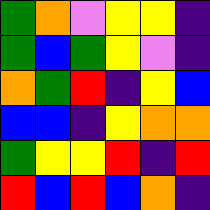[["green", "orange", "violet", "yellow", "yellow", "indigo"], ["green", "blue", "green", "yellow", "violet", "indigo"], ["orange", "green", "red", "indigo", "yellow", "blue"], ["blue", "blue", "indigo", "yellow", "orange", "orange"], ["green", "yellow", "yellow", "red", "indigo", "red"], ["red", "blue", "red", "blue", "orange", "indigo"]]